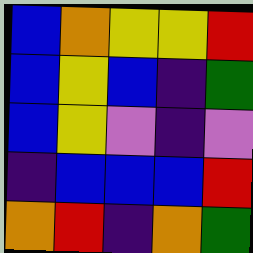[["blue", "orange", "yellow", "yellow", "red"], ["blue", "yellow", "blue", "indigo", "green"], ["blue", "yellow", "violet", "indigo", "violet"], ["indigo", "blue", "blue", "blue", "red"], ["orange", "red", "indigo", "orange", "green"]]